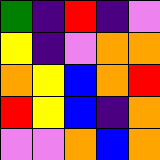[["green", "indigo", "red", "indigo", "violet"], ["yellow", "indigo", "violet", "orange", "orange"], ["orange", "yellow", "blue", "orange", "red"], ["red", "yellow", "blue", "indigo", "orange"], ["violet", "violet", "orange", "blue", "orange"]]